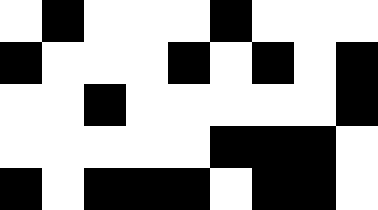[["white", "black", "white", "white", "white", "black", "white", "white", "white"], ["black", "white", "white", "white", "black", "white", "black", "white", "black"], ["white", "white", "black", "white", "white", "white", "white", "white", "black"], ["white", "white", "white", "white", "white", "black", "black", "black", "white"], ["black", "white", "black", "black", "black", "white", "black", "black", "white"]]